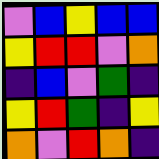[["violet", "blue", "yellow", "blue", "blue"], ["yellow", "red", "red", "violet", "orange"], ["indigo", "blue", "violet", "green", "indigo"], ["yellow", "red", "green", "indigo", "yellow"], ["orange", "violet", "red", "orange", "indigo"]]